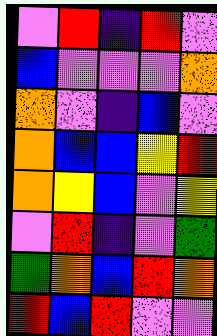[["violet", "red", "indigo", "red", "violet"], ["blue", "violet", "violet", "violet", "orange"], ["orange", "violet", "indigo", "blue", "violet"], ["orange", "blue", "blue", "yellow", "red"], ["orange", "yellow", "blue", "violet", "yellow"], ["violet", "red", "indigo", "violet", "green"], ["green", "orange", "blue", "red", "orange"], ["red", "blue", "red", "violet", "violet"]]